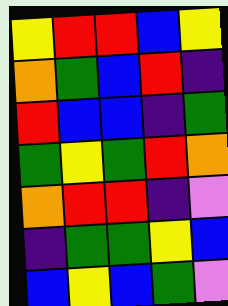[["yellow", "red", "red", "blue", "yellow"], ["orange", "green", "blue", "red", "indigo"], ["red", "blue", "blue", "indigo", "green"], ["green", "yellow", "green", "red", "orange"], ["orange", "red", "red", "indigo", "violet"], ["indigo", "green", "green", "yellow", "blue"], ["blue", "yellow", "blue", "green", "violet"]]